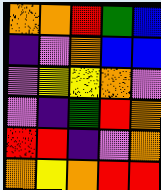[["orange", "orange", "red", "green", "blue"], ["indigo", "violet", "orange", "blue", "blue"], ["violet", "yellow", "yellow", "orange", "violet"], ["violet", "indigo", "green", "red", "orange"], ["red", "red", "indigo", "violet", "orange"], ["orange", "yellow", "orange", "red", "red"]]